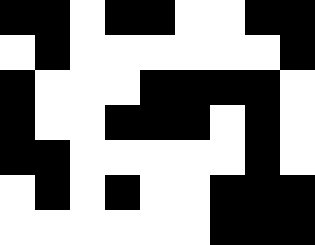[["black", "black", "white", "black", "black", "white", "white", "black", "black"], ["white", "black", "white", "white", "white", "white", "white", "white", "black"], ["black", "white", "white", "white", "black", "black", "black", "black", "white"], ["black", "white", "white", "black", "black", "black", "white", "black", "white"], ["black", "black", "white", "white", "white", "white", "white", "black", "white"], ["white", "black", "white", "black", "white", "white", "black", "black", "black"], ["white", "white", "white", "white", "white", "white", "black", "black", "black"]]